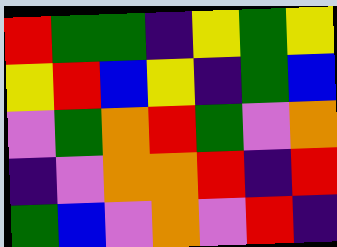[["red", "green", "green", "indigo", "yellow", "green", "yellow"], ["yellow", "red", "blue", "yellow", "indigo", "green", "blue"], ["violet", "green", "orange", "red", "green", "violet", "orange"], ["indigo", "violet", "orange", "orange", "red", "indigo", "red"], ["green", "blue", "violet", "orange", "violet", "red", "indigo"]]